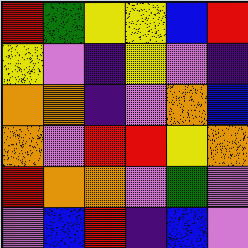[["red", "green", "yellow", "yellow", "blue", "red"], ["yellow", "violet", "indigo", "yellow", "violet", "indigo"], ["orange", "orange", "indigo", "violet", "orange", "blue"], ["orange", "violet", "red", "red", "yellow", "orange"], ["red", "orange", "orange", "violet", "green", "violet"], ["violet", "blue", "red", "indigo", "blue", "violet"]]